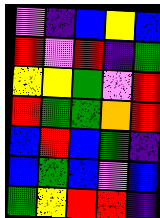[["violet", "indigo", "blue", "yellow", "blue"], ["red", "violet", "red", "indigo", "green"], ["yellow", "yellow", "green", "violet", "red"], ["red", "green", "green", "orange", "red"], ["blue", "red", "blue", "green", "indigo"], ["blue", "green", "blue", "violet", "blue"], ["green", "yellow", "red", "red", "indigo"]]